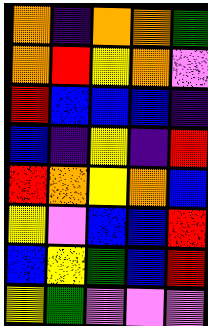[["orange", "indigo", "orange", "orange", "green"], ["orange", "red", "yellow", "orange", "violet"], ["red", "blue", "blue", "blue", "indigo"], ["blue", "indigo", "yellow", "indigo", "red"], ["red", "orange", "yellow", "orange", "blue"], ["yellow", "violet", "blue", "blue", "red"], ["blue", "yellow", "green", "blue", "red"], ["yellow", "green", "violet", "violet", "violet"]]